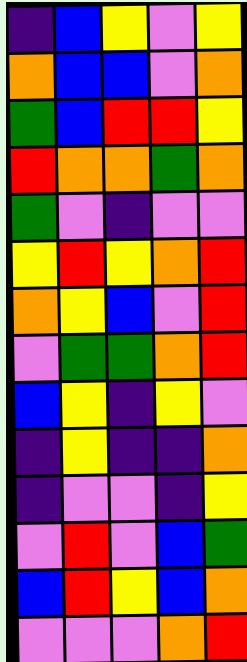[["indigo", "blue", "yellow", "violet", "yellow"], ["orange", "blue", "blue", "violet", "orange"], ["green", "blue", "red", "red", "yellow"], ["red", "orange", "orange", "green", "orange"], ["green", "violet", "indigo", "violet", "violet"], ["yellow", "red", "yellow", "orange", "red"], ["orange", "yellow", "blue", "violet", "red"], ["violet", "green", "green", "orange", "red"], ["blue", "yellow", "indigo", "yellow", "violet"], ["indigo", "yellow", "indigo", "indigo", "orange"], ["indigo", "violet", "violet", "indigo", "yellow"], ["violet", "red", "violet", "blue", "green"], ["blue", "red", "yellow", "blue", "orange"], ["violet", "violet", "violet", "orange", "red"]]